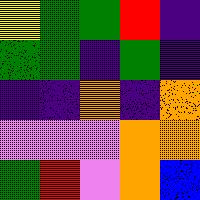[["yellow", "green", "green", "red", "indigo"], ["green", "green", "indigo", "green", "indigo"], ["indigo", "indigo", "orange", "indigo", "orange"], ["violet", "violet", "violet", "orange", "orange"], ["green", "red", "violet", "orange", "blue"]]